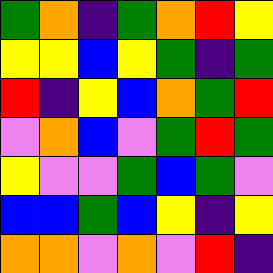[["green", "orange", "indigo", "green", "orange", "red", "yellow"], ["yellow", "yellow", "blue", "yellow", "green", "indigo", "green"], ["red", "indigo", "yellow", "blue", "orange", "green", "red"], ["violet", "orange", "blue", "violet", "green", "red", "green"], ["yellow", "violet", "violet", "green", "blue", "green", "violet"], ["blue", "blue", "green", "blue", "yellow", "indigo", "yellow"], ["orange", "orange", "violet", "orange", "violet", "red", "indigo"]]